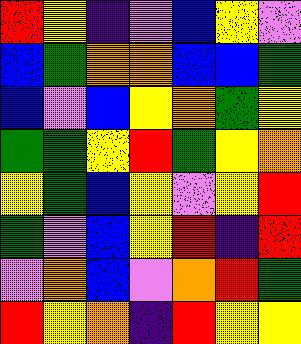[["red", "yellow", "indigo", "violet", "blue", "yellow", "violet"], ["blue", "green", "orange", "orange", "blue", "blue", "green"], ["blue", "violet", "blue", "yellow", "orange", "green", "yellow"], ["green", "green", "yellow", "red", "green", "yellow", "orange"], ["yellow", "green", "blue", "yellow", "violet", "yellow", "red"], ["green", "violet", "blue", "yellow", "red", "indigo", "red"], ["violet", "orange", "blue", "violet", "orange", "red", "green"], ["red", "yellow", "orange", "indigo", "red", "yellow", "yellow"]]